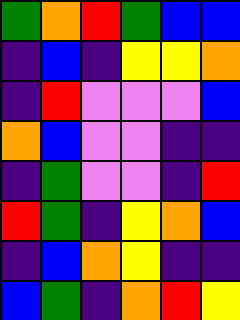[["green", "orange", "red", "green", "blue", "blue"], ["indigo", "blue", "indigo", "yellow", "yellow", "orange"], ["indigo", "red", "violet", "violet", "violet", "blue"], ["orange", "blue", "violet", "violet", "indigo", "indigo"], ["indigo", "green", "violet", "violet", "indigo", "red"], ["red", "green", "indigo", "yellow", "orange", "blue"], ["indigo", "blue", "orange", "yellow", "indigo", "indigo"], ["blue", "green", "indigo", "orange", "red", "yellow"]]